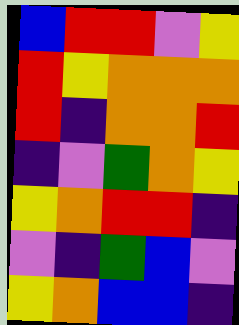[["blue", "red", "red", "violet", "yellow"], ["red", "yellow", "orange", "orange", "orange"], ["red", "indigo", "orange", "orange", "red"], ["indigo", "violet", "green", "orange", "yellow"], ["yellow", "orange", "red", "red", "indigo"], ["violet", "indigo", "green", "blue", "violet"], ["yellow", "orange", "blue", "blue", "indigo"]]